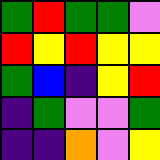[["green", "red", "green", "green", "violet"], ["red", "yellow", "red", "yellow", "yellow"], ["green", "blue", "indigo", "yellow", "red"], ["indigo", "green", "violet", "violet", "green"], ["indigo", "indigo", "orange", "violet", "yellow"]]